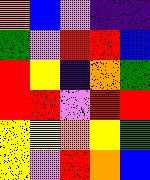[["orange", "blue", "violet", "indigo", "indigo"], ["green", "violet", "red", "red", "blue"], ["red", "yellow", "indigo", "orange", "green"], ["red", "red", "violet", "red", "red"], ["yellow", "yellow", "orange", "yellow", "green"], ["yellow", "violet", "red", "orange", "blue"]]